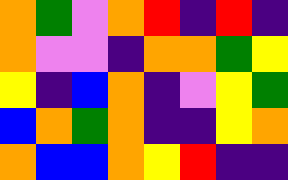[["orange", "green", "violet", "orange", "red", "indigo", "red", "indigo"], ["orange", "violet", "violet", "indigo", "orange", "orange", "green", "yellow"], ["yellow", "indigo", "blue", "orange", "indigo", "violet", "yellow", "green"], ["blue", "orange", "green", "orange", "indigo", "indigo", "yellow", "orange"], ["orange", "blue", "blue", "orange", "yellow", "red", "indigo", "indigo"]]